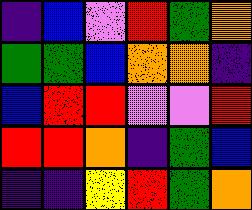[["indigo", "blue", "violet", "red", "green", "orange"], ["green", "green", "blue", "orange", "orange", "indigo"], ["blue", "red", "red", "violet", "violet", "red"], ["red", "red", "orange", "indigo", "green", "blue"], ["indigo", "indigo", "yellow", "red", "green", "orange"]]